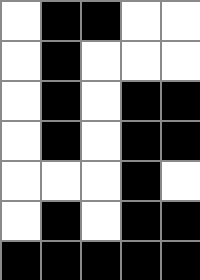[["white", "black", "black", "white", "white"], ["white", "black", "white", "white", "white"], ["white", "black", "white", "black", "black"], ["white", "black", "white", "black", "black"], ["white", "white", "white", "black", "white"], ["white", "black", "white", "black", "black"], ["black", "black", "black", "black", "black"]]